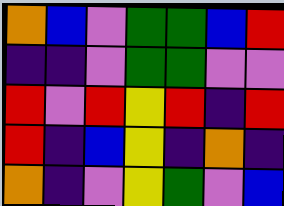[["orange", "blue", "violet", "green", "green", "blue", "red"], ["indigo", "indigo", "violet", "green", "green", "violet", "violet"], ["red", "violet", "red", "yellow", "red", "indigo", "red"], ["red", "indigo", "blue", "yellow", "indigo", "orange", "indigo"], ["orange", "indigo", "violet", "yellow", "green", "violet", "blue"]]